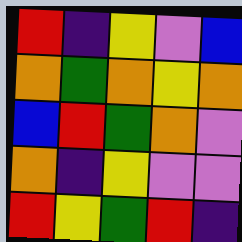[["red", "indigo", "yellow", "violet", "blue"], ["orange", "green", "orange", "yellow", "orange"], ["blue", "red", "green", "orange", "violet"], ["orange", "indigo", "yellow", "violet", "violet"], ["red", "yellow", "green", "red", "indigo"]]